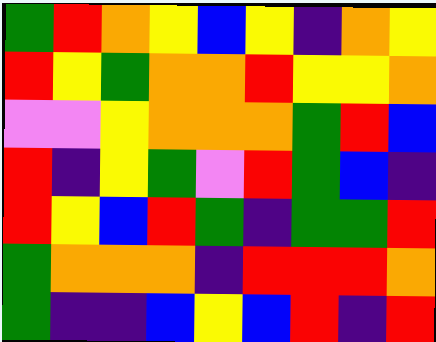[["green", "red", "orange", "yellow", "blue", "yellow", "indigo", "orange", "yellow"], ["red", "yellow", "green", "orange", "orange", "red", "yellow", "yellow", "orange"], ["violet", "violet", "yellow", "orange", "orange", "orange", "green", "red", "blue"], ["red", "indigo", "yellow", "green", "violet", "red", "green", "blue", "indigo"], ["red", "yellow", "blue", "red", "green", "indigo", "green", "green", "red"], ["green", "orange", "orange", "orange", "indigo", "red", "red", "red", "orange"], ["green", "indigo", "indigo", "blue", "yellow", "blue", "red", "indigo", "red"]]